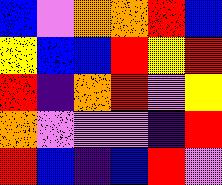[["blue", "violet", "orange", "orange", "red", "blue"], ["yellow", "blue", "blue", "red", "yellow", "red"], ["red", "indigo", "orange", "red", "violet", "yellow"], ["orange", "violet", "violet", "violet", "indigo", "red"], ["red", "blue", "indigo", "blue", "red", "violet"]]